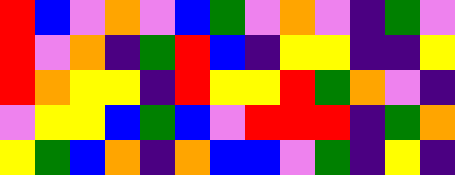[["red", "blue", "violet", "orange", "violet", "blue", "green", "violet", "orange", "violet", "indigo", "green", "violet"], ["red", "violet", "orange", "indigo", "green", "red", "blue", "indigo", "yellow", "yellow", "indigo", "indigo", "yellow"], ["red", "orange", "yellow", "yellow", "indigo", "red", "yellow", "yellow", "red", "green", "orange", "violet", "indigo"], ["violet", "yellow", "yellow", "blue", "green", "blue", "violet", "red", "red", "red", "indigo", "green", "orange"], ["yellow", "green", "blue", "orange", "indigo", "orange", "blue", "blue", "violet", "green", "indigo", "yellow", "indigo"]]